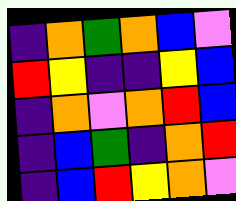[["indigo", "orange", "green", "orange", "blue", "violet"], ["red", "yellow", "indigo", "indigo", "yellow", "blue"], ["indigo", "orange", "violet", "orange", "red", "blue"], ["indigo", "blue", "green", "indigo", "orange", "red"], ["indigo", "blue", "red", "yellow", "orange", "violet"]]